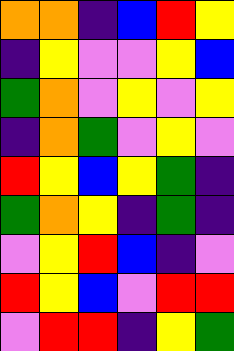[["orange", "orange", "indigo", "blue", "red", "yellow"], ["indigo", "yellow", "violet", "violet", "yellow", "blue"], ["green", "orange", "violet", "yellow", "violet", "yellow"], ["indigo", "orange", "green", "violet", "yellow", "violet"], ["red", "yellow", "blue", "yellow", "green", "indigo"], ["green", "orange", "yellow", "indigo", "green", "indigo"], ["violet", "yellow", "red", "blue", "indigo", "violet"], ["red", "yellow", "blue", "violet", "red", "red"], ["violet", "red", "red", "indigo", "yellow", "green"]]